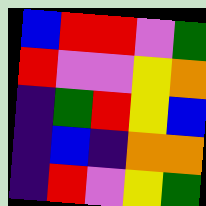[["blue", "red", "red", "violet", "green"], ["red", "violet", "violet", "yellow", "orange"], ["indigo", "green", "red", "yellow", "blue"], ["indigo", "blue", "indigo", "orange", "orange"], ["indigo", "red", "violet", "yellow", "green"]]